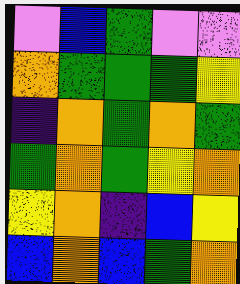[["violet", "blue", "green", "violet", "violet"], ["orange", "green", "green", "green", "yellow"], ["indigo", "orange", "green", "orange", "green"], ["green", "orange", "green", "yellow", "orange"], ["yellow", "orange", "indigo", "blue", "yellow"], ["blue", "orange", "blue", "green", "orange"]]